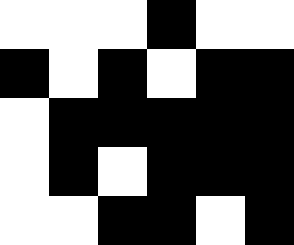[["white", "white", "white", "black", "white", "white"], ["black", "white", "black", "white", "black", "black"], ["white", "black", "black", "black", "black", "black"], ["white", "black", "white", "black", "black", "black"], ["white", "white", "black", "black", "white", "black"]]